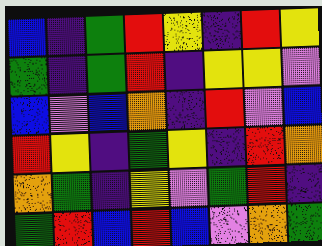[["blue", "indigo", "green", "red", "yellow", "indigo", "red", "yellow"], ["green", "indigo", "green", "red", "indigo", "yellow", "yellow", "violet"], ["blue", "violet", "blue", "orange", "indigo", "red", "violet", "blue"], ["red", "yellow", "indigo", "green", "yellow", "indigo", "red", "orange"], ["orange", "green", "indigo", "yellow", "violet", "green", "red", "indigo"], ["green", "red", "blue", "red", "blue", "violet", "orange", "green"]]